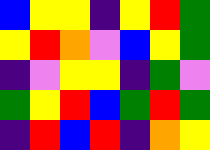[["blue", "yellow", "yellow", "indigo", "yellow", "red", "green"], ["yellow", "red", "orange", "violet", "blue", "yellow", "green"], ["indigo", "violet", "yellow", "yellow", "indigo", "green", "violet"], ["green", "yellow", "red", "blue", "green", "red", "green"], ["indigo", "red", "blue", "red", "indigo", "orange", "yellow"]]